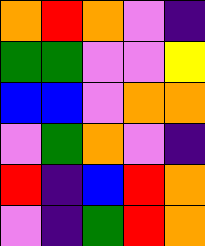[["orange", "red", "orange", "violet", "indigo"], ["green", "green", "violet", "violet", "yellow"], ["blue", "blue", "violet", "orange", "orange"], ["violet", "green", "orange", "violet", "indigo"], ["red", "indigo", "blue", "red", "orange"], ["violet", "indigo", "green", "red", "orange"]]